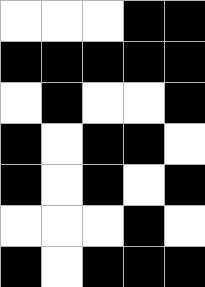[["white", "white", "white", "black", "black"], ["black", "black", "black", "black", "black"], ["white", "black", "white", "white", "black"], ["black", "white", "black", "black", "white"], ["black", "white", "black", "white", "black"], ["white", "white", "white", "black", "white"], ["black", "white", "black", "black", "black"]]